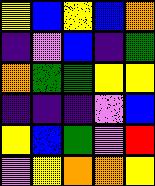[["yellow", "blue", "yellow", "blue", "orange"], ["indigo", "violet", "blue", "indigo", "green"], ["orange", "green", "green", "yellow", "yellow"], ["indigo", "indigo", "indigo", "violet", "blue"], ["yellow", "blue", "green", "violet", "red"], ["violet", "yellow", "orange", "orange", "yellow"]]